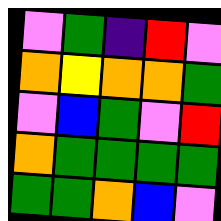[["violet", "green", "indigo", "red", "violet"], ["orange", "yellow", "orange", "orange", "green"], ["violet", "blue", "green", "violet", "red"], ["orange", "green", "green", "green", "green"], ["green", "green", "orange", "blue", "violet"]]